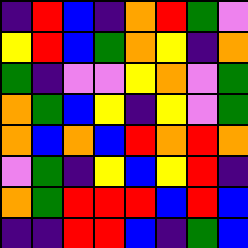[["indigo", "red", "blue", "indigo", "orange", "red", "green", "violet"], ["yellow", "red", "blue", "green", "orange", "yellow", "indigo", "orange"], ["green", "indigo", "violet", "violet", "yellow", "orange", "violet", "green"], ["orange", "green", "blue", "yellow", "indigo", "yellow", "violet", "green"], ["orange", "blue", "orange", "blue", "red", "orange", "red", "orange"], ["violet", "green", "indigo", "yellow", "blue", "yellow", "red", "indigo"], ["orange", "green", "red", "red", "red", "blue", "red", "blue"], ["indigo", "indigo", "red", "red", "blue", "indigo", "green", "blue"]]